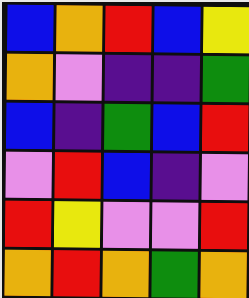[["blue", "orange", "red", "blue", "yellow"], ["orange", "violet", "indigo", "indigo", "green"], ["blue", "indigo", "green", "blue", "red"], ["violet", "red", "blue", "indigo", "violet"], ["red", "yellow", "violet", "violet", "red"], ["orange", "red", "orange", "green", "orange"]]